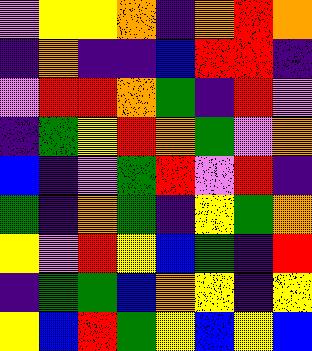[["violet", "yellow", "yellow", "orange", "indigo", "orange", "red", "orange"], ["indigo", "orange", "indigo", "indigo", "blue", "red", "red", "indigo"], ["violet", "red", "red", "orange", "green", "indigo", "red", "violet"], ["indigo", "green", "yellow", "red", "orange", "green", "violet", "orange"], ["blue", "indigo", "violet", "green", "red", "violet", "red", "indigo"], ["green", "indigo", "orange", "green", "indigo", "yellow", "green", "orange"], ["yellow", "violet", "red", "yellow", "blue", "green", "indigo", "red"], ["indigo", "green", "green", "blue", "orange", "yellow", "indigo", "yellow"], ["yellow", "blue", "red", "green", "yellow", "blue", "yellow", "blue"]]